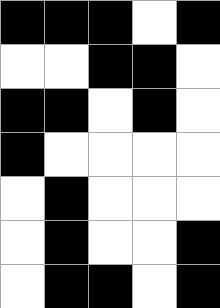[["black", "black", "black", "white", "black"], ["white", "white", "black", "black", "white"], ["black", "black", "white", "black", "white"], ["black", "white", "white", "white", "white"], ["white", "black", "white", "white", "white"], ["white", "black", "white", "white", "black"], ["white", "black", "black", "white", "black"]]